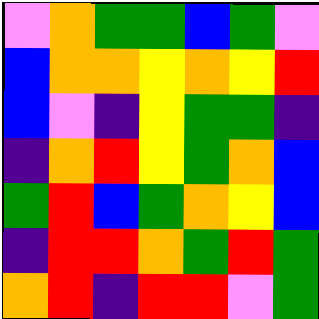[["violet", "orange", "green", "green", "blue", "green", "violet"], ["blue", "orange", "orange", "yellow", "orange", "yellow", "red"], ["blue", "violet", "indigo", "yellow", "green", "green", "indigo"], ["indigo", "orange", "red", "yellow", "green", "orange", "blue"], ["green", "red", "blue", "green", "orange", "yellow", "blue"], ["indigo", "red", "red", "orange", "green", "red", "green"], ["orange", "red", "indigo", "red", "red", "violet", "green"]]